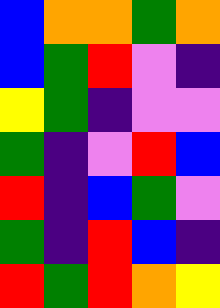[["blue", "orange", "orange", "green", "orange"], ["blue", "green", "red", "violet", "indigo"], ["yellow", "green", "indigo", "violet", "violet"], ["green", "indigo", "violet", "red", "blue"], ["red", "indigo", "blue", "green", "violet"], ["green", "indigo", "red", "blue", "indigo"], ["red", "green", "red", "orange", "yellow"]]